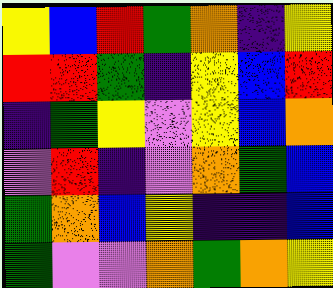[["yellow", "blue", "red", "green", "orange", "indigo", "yellow"], ["red", "red", "green", "indigo", "yellow", "blue", "red"], ["indigo", "green", "yellow", "violet", "yellow", "blue", "orange"], ["violet", "red", "indigo", "violet", "orange", "green", "blue"], ["green", "orange", "blue", "yellow", "indigo", "indigo", "blue"], ["green", "violet", "violet", "orange", "green", "orange", "yellow"]]